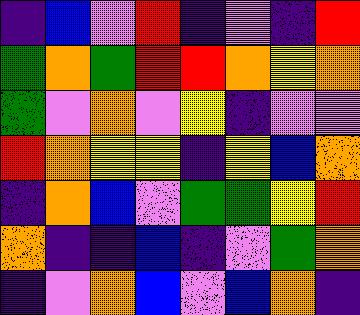[["indigo", "blue", "violet", "red", "indigo", "violet", "indigo", "red"], ["green", "orange", "green", "red", "red", "orange", "yellow", "orange"], ["green", "violet", "orange", "violet", "yellow", "indigo", "violet", "violet"], ["red", "orange", "yellow", "yellow", "indigo", "yellow", "blue", "orange"], ["indigo", "orange", "blue", "violet", "green", "green", "yellow", "red"], ["orange", "indigo", "indigo", "blue", "indigo", "violet", "green", "orange"], ["indigo", "violet", "orange", "blue", "violet", "blue", "orange", "indigo"]]